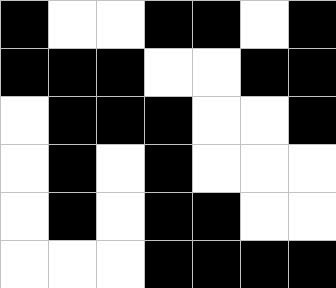[["black", "white", "white", "black", "black", "white", "black"], ["black", "black", "black", "white", "white", "black", "black"], ["white", "black", "black", "black", "white", "white", "black"], ["white", "black", "white", "black", "white", "white", "white"], ["white", "black", "white", "black", "black", "white", "white"], ["white", "white", "white", "black", "black", "black", "black"]]